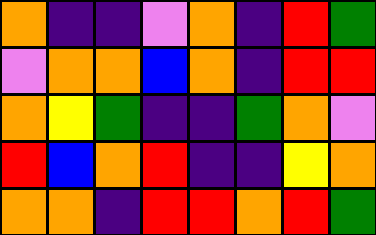[["orange", "indigo", "indigo", "violet", "orange", "indigo", "red", "green"], ["violet", "orange", "orange", "blue", "orange", "indigo", "red", "red"], ["orange", "yellow", "green", "indigo", "indigo", "green", "orange", "violet"], ["red", "blue", "orange", "red", "indigo", "indigo", "yellow", "orange"], ["orange", "orange", "indigo", "red", "red", "orange", "red", "green"]]